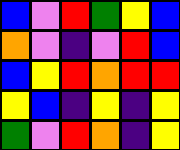[["blue", "violet", "red", "green", "yellow", "blue"], ["orange", "violet", "indigo", "violet", "red", "blue"], ["blue", "yellow", "red", "orange", "red", "red"], ["yellow", "blue", "indigo", "yellow", "indigo", "yellow"], ["green", "violet", "red", "orange", "indigo", "yellow"]]